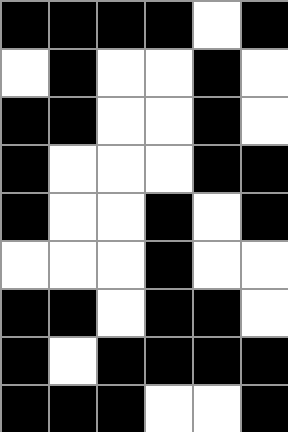[["black", "black", "black", "black", "white", "black"], ["white", "black", "white", "white", "black", "white"], ["black", "black", "white", "white", "black", "white"], ["black", "white", "white", "white", "black", "black"], ["black", "white", "white", "black", "white", "black"], ["white", "white", "white", "black", "white", "white"], ["black", "black", "white", "black", "black", "white"], ["black", "white", "black", "black", "black", "black"], ["black", "black", "black", "white", "white", "black"]]